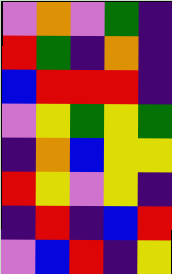[["violet", "orange", "violet", "green", "indigo"], ["red", "green", "indigo", "orange", "indigo"], ["blue", "red", "red", "red", "indigo"], ["violet", "yellow", "green", "yellow", "green"], ["indigo", "orange", "blue", "yellow", "yellow"], ["red", "yellow", "violet", "yellow", "indigo"], ["indigo", "red", "indigo", "blue", "red"], ["violet", "blue", "red", "indigo", "yellow"]]